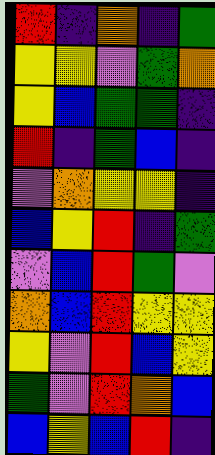[["red", "indigo", "orange", "indigo", "green"], ["yellow", "yellow", "violet", "green", "orange"], ["yellow", "blue", "green", "green", "indigo"], ["red", "indigo", "green", "blue", "indigo"], ["violet", "orange", "yellow", "yellow", "indigo"], ["blue", "yellow", "red", "indigo", "green"], ["violet", "blue", "red", "green", "violet"], ["orange", "blue", "red", "yellow", "yellow"], ["yellow", "violet", "red", "blue", "yellow"], ["green", "violet", "red", "orange", "blue"], ["blue", "yellow", "blue", "red", "indigo"]]